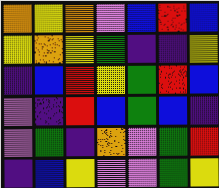[["orange", "yellow", "orange", "violet", "blue", "red", "blue"], ["yellow", "orange", "yellow", "green", "indigo", "indigo", "yellow"], ["indigo", "blue", "red", "yellow", "green", "red", "blue"], ["violet", "indigo", "red", "blue", "green", "blue", "indigo"], ["violet", "green", "indigo", "orange", "violet", "green", "red"], ["indigo", "blue", "yellow", "violet", "violet", "green", "yellow"]]